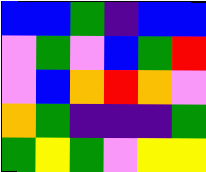[["blue", "blue", "green", "indigo", "blue", "blue"], ["violet", "green", "violet", "blue", "green", "red"], ["violet", "blue", "orange", "red", "orange", "violet"], ["orange", "green", "indigo", "indigo", "indigo", "green"], ["green", "yellow", "green", "violet", "yellow", "yellow"]]